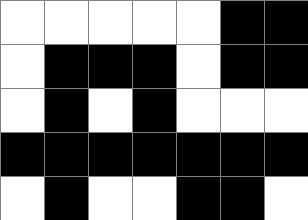[["white", "white", "white", "white", "white", "black", "black"], ["white", "black", "black", "black", "white", "black", "black"], ["white", "black", "white", "black", "white", "white", "white"], ["black", "black", "black", "black", "black", "black", "black"], ["white", "black", "white", "white", "black", "black", "white"]]